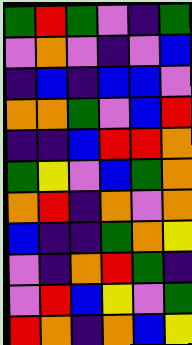[["green", "red", "green", "violet", "indigo", "green"], ["violet", "orange", "violet", "indigo", "violet", "blue"], ["indigo", "blue", "indigo", "blue", "blue", "violet"], ["orange", "orange", "green", "violet", "blue", "red"], ["indigo", "indigo", "blue", "red", "red", "orange"], ["green", "yellow", "violet", "blue", "green", "orange"], ["orange", "red", "indigo", "orange", "violet", "orange"], ["blue", "indigo", "indigo", "green", "orange", "yellow"], ["violet", "indigo", "orange", "red", "green", "indigo"], ["violet", "red", "blue", "yellow", "violet", "green"], ["red", "orange", "indigo", "orange", "blue", "yellow"]]